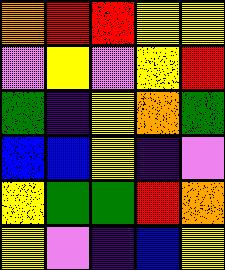[["orange", "red", "red", "yellow", "yellow"], ["violet", "yellow", "violet", "yellow", "red"], ["green", "indigo", "yellow", "orange", "green"], ["blue", "blue", "yellow", "indigo", "violet"], ["yellow", "green", "green", "red", "orange"], ["yellow", "violet", "indigo", "blue", "yellow"]]